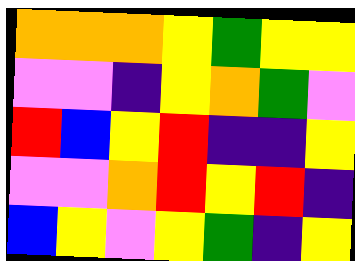[["orange", "orange", "orange", "yellow", "green", "yellow", "yellow"], ["violet", "violet", "indigo", "yellow", "orange", "green", "violet"], ["red", "blue", "yellow", "red", "indigo", "indigo", "yellow"], ["violet", "violet", "orange", "red", "yellow", "red", "indigo"], ["blue", "yellow", "violet", "yellow", "green", "indigo", "yellow"]]